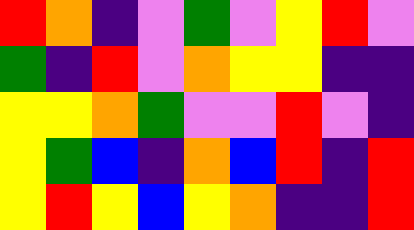[["red", "orange", "indigo", "violet", "green", "violet", "yellow", "red", "violet"], ["green", "indigo", "red", "violet", "orange", "yellow", "yellow", "indigo", "indigo"], ["yellow", "yellow", "orange", "green", "violet", "violet", "red", "violet", "indigo"], ["yellow", "green", "blue", "indigo", "orange", "blue", "red", "indigo", "red"], ["yellow", "red", "yellow", "blue", "yellow", "orange", "indigo", "indigo", "red"]]